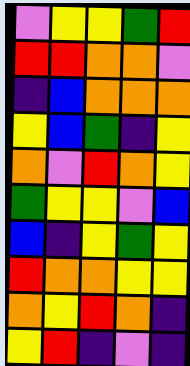[["violet", "yellow", "yellow", "green", "red"], ["red", "red", "orange", "orange", "violet"], ["indigo", "blue", "orange", "orange", "orange"], ["yellow", "blue", "green", "indigo", "yellow"], ["orange", "violet", "red", "orange", "yellow"], ["green", "yellow", "yellow", "violet", "blue"], ["blue", "indigo", "yellow", "green", "yellow"], ["red", "orange", "orange", "yellow", "yellow"], ["orange", "yellow", "red", "orange", "indigo"], ["yellow", "red", "indigo", "violet", "indigo"]]